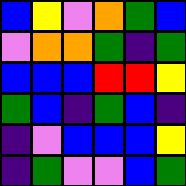[["blue", "yellow", "violet", "orange", "green", "blue"], ["violet", "orange", "orange", "green", "indigo", "green"], ["blue", "blue", "blue", "red", "red", "yellow"], ["green", "blue", "indigo", "green", "blue", "indigo"], ["indigo", "violet", "blue", "blue", "blue", "yellow"], ["indigo", "green", "violet", "violet", "blue", "green"]]